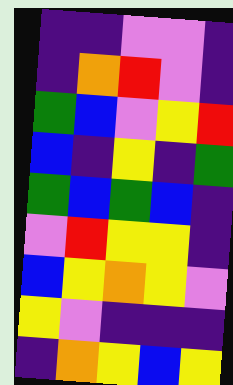[["indigo", "indigo", "violet", "violet", "indigo"], ["indigo", "orange", "red", "violet", "indigo"], ["green", "blue", "violet", "yellow", "red"], ["blue", "indigo", "yellow", "indigo", "green"], ["green", "blue", "green", "blue", "indigo"], ["violet", "red", "yellow", "yellow", "indigo"], ["blue", "yellow", "orange", "yellow", "violet"], ["yellow", "violet", "indigo", "indigo", "indigo"], ["indigo", "orange", "yellow", "blue", "yellow"]]